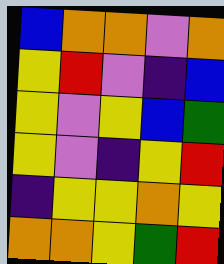[["blue", "orange", "orange", "violet", "orange"], ["yellow", "red", "violet", "indigo", "blue"], ["yellow", "violet", "yellow", "blue", "green"], ["yellow", "violet", "indigo", "yellow", "red"], ["indigo", "yellow", "yellow", "orange", "yellow"], ["orange", "orange", "yellow", "green", "red"]]